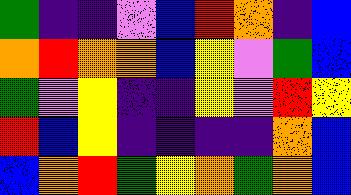[["green", "indigo", "indigo", "violet", "blue", "red", "orange", "indigo", "blue"], ["orange", "red", "orange", "orange", "blue", "yellow", "violet", "green", "blue"], ["green", "violet", "yellow", "indigo", "indigo", "yellow", "violet", "red", "yellow"], ["red", "blue", "yellow", "indigo", "indigo", "indigo", "indigo", "orange", "blue"], ["blue", "orange", "red", "green", "yellow", "orange", "green", "orange", "blue"]]